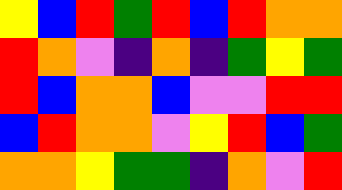[["yellow", "blue", "red", "green", "red", "blue", "red", "orange", "orange"], ["red", "orange", "violet", "indigo", "orange", "indigo", "green", "yellow", "green"], ["red", "blue", "orange", "orange", "blue", "violet", "violet", "red", "red"], ["blue", "red", "orange", "orange", "violet", "yellow", "red", "blue", "green"], ["orange", "orange", "yellow", "green", "green", "indigo", "orange", "violet", "red"]]